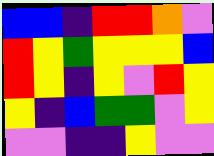[["blue", "blue", "indigo", "red", "red", "orange", "violet"], ["red", "yellow", "green", "yellow", "yellow", "yellow", "blue"], ["red", "yellow", "indigo", "yellow", "violet", "red", "yellow"], ["yellow", "indigo", "blue", "green", "green", "violet", "yellow"], ["violet", "violet", "indigo", "indigo", "yellow", "violet", "violet"]]